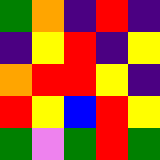[["green", "orange", "indigo", "red", "indigo"], ["indigo", "yellow", "red", "indigo", "yellow"], ["orange", "red", "red", "yellow", "indigo"], ["red", "yellow", "blue", "red", "yellow"], ["green", "violet", "green", "red", "green"]]